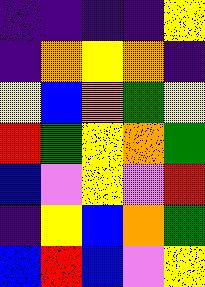[["indigo", "indigo", "indigo", "indigo", "yellow"], ["indigo", "orange", "yellow", "orange", "indigo"], ["yellow", "blue", "orange", "green", "yellow"], ["red", "green", "yellow", "orange", "green"], ["blue", "violet", "yellow", "violet", "red"], ["indigo", "yellow", "blue", "orange", "green"], ["blue", "red", "blue", "violet", "yellow"]]